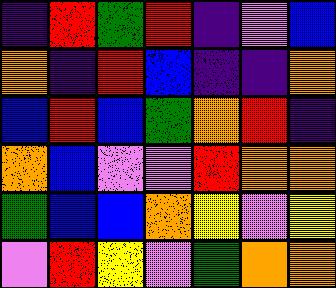[["indigo", "red", "green", "red", "indigo", "violet", "blue"], ["orange", "indigo", "red", "blue", "indigo", "indigo", "orange"], ["blue", "red", "blue", "green", "orange", "red", "indigo"], ["orange", "blue", "violet", "violet", "red", "orange", "orange"], ["green", "blue", "blue", "orange", "yellow", "violet", "yellow"], ["violet", "red", "yellow", "violet", "green", "orange", "orange"]]